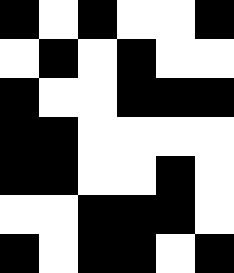[["black", "white", "black", "white", "white", "black"], ["white", "black", "white", "black", "white", "white"], ["black", "white", "white", "black", "black", "black"], ["black", "black", "white", "white", "white", "white"], ["black", "black", "white", "white", "black", "white"], ["white", "white", "black", "black", "black", "white"], ["black", "white", "black", "black", "white", "black"]]